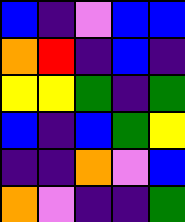[["blue", "indigo", "violet", "blue", "blue"], ["orange", "red", "indigo", "blue", "indigo"], ["yellow", "yellow", "green", "indigo", "green"], ["blue", "indigo", "blue", "green", "yellow"], ["indigo", "indigo", "orange", "violet", "blue"], ["orange", "violet", "indigo", "indigo", "green"]]